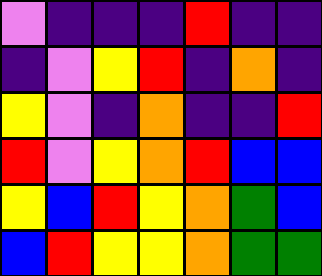[["violet", "indigo", "indigo", "indigo", "red", "indigo", "indigo"], ["indigo", "violet", "yellow", "red", "indigo", "orange", "indigo"], ["yellow", "violet", "indigo", "orange", "indigo", "indigo", "red"], ["red", "violet", "yellow", "orange", "red", "blue", "blue"], ["yellow", "blue", "red", "yellow", "orange", "green", "blue"], ["blue", "red", "yellow", "yellow", "orange", "green", "green"]]